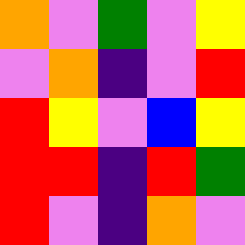[["orange", "violet", "green", "violet", "yellow"], ["violet", "orange", "indigo", "violet", "red"], ["red", "yellow", "violet", "blue", "yellow"], ["red", "red", "indigo", "red", "green"], ["red", "violet", "indigo", "orange", "violet"]]